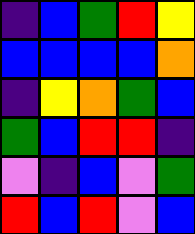[["indigo", "blue", "green", "red", "yellow"], ["blue", "blue", "blue", "blue", "orange"], ["indigo", "yellow", "orange", "green", "blue"], ["green", "blue", "red", "red", "indigo"], ["violet", "indigo", "blue", "violet", "green"], ["red", "blue", "red", "violet", "blue"]]